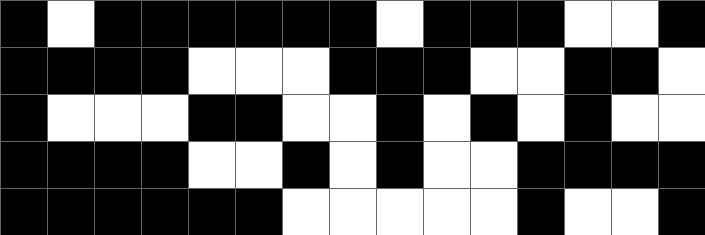[["black", "white", "black", "black", "black", "black", "black", "black", "white", "black", "black", "black", "white", "white", "black"], ["black", "black", "black", "black", "white", "white", "white", "black", "black", "black", "white", "white", "black", "black", "white"], ["black", "white", "white", "white", "black", "black", "white", "white", "black", "white", "black", "white", "black", "white", "white"], ["black", "black", "black", "black", "white", "white", "black", "white", "black", "white", "white", "black", "black", "black", "black"], ["black", "black", "black", "black", "black", "black", "white", "white", "white", "white", "white", "black", "white", "white", "black"]]